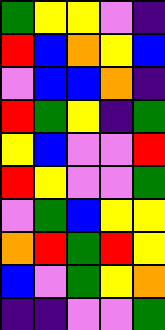[["green", "yellow", "yellow", "violet", "indigo"], ["red", "blue", "orange", "yellow", "blue"], ["violet", "blue", "blue", "orange", "indigo"], ["red", "green", "yellow", "indigo", "green"], ["yellow", "blue", "violet", "violet", "red"], ["red", "yellow", "violet", "violet", "green"], ["violet", "green", "blue", "yellow", "yellow"], ["orange", "red", "green", "red", "yellow"], ["blue", "violet", "green", "yellow", "orange"], ["indigo", "indigo", "violet", "violet", "green"]]